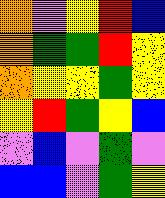[["orange", "violet", "yellow", "red", "blue"], ["orange", "green", "green", "red", "yellow"], ["orange", "yellow", "yellow", "green", "yellow"], ["yellow", "red", "green", "yellow", "blue"], ["violet", "blue", "violet", "green", "violet"], ["blue", "blue", "violet", "green", "yellow"]]